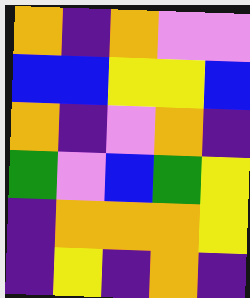[["orange", "indigo", "orange", "violet", "violet"], ["blue", "blue", "yellow", "yellow", "blue"], ["orange", "indigo", "violet", "orange", "indigo"], ["green", "violet", "blue", "green", "yellow"], ["indigo", "orange", "orange", "orange", "yellow"], ["indigo", "yellow", "indigo", "orange", "indigo"]]